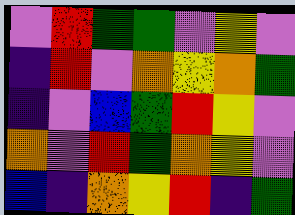[["violet", "red", "green", "green", "violet", "yellow", "violet"], ["indigo", "red", "violet", "orange", "yellow", "orange", "green"], ["indigo", "violet", "blue", "green", "red", "yellow", "violet"], ["orange", "violet", "red", "green", "orange", "yellow", "violet"], ["blue", "indigo", "orange", "yellow", "red", "indigo", "green"]]